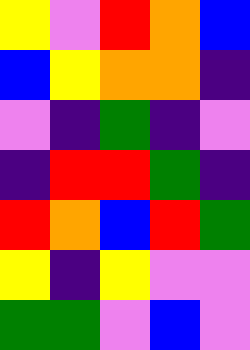[["yellow", "violet", "red", "orange", "blue"], ["blue", "yellow", "orange", "orange", "indigo"], ["violet", "indigo", "green", "indigo", "violet"], ["indigo", "red", "red", "green", "indigo"], ["red", "orange", "blue", "red", "green"], ["yellow", "indigo", "yellow", "violet", "violet"], ["green", "green", "violet", "blue", "violet"]]